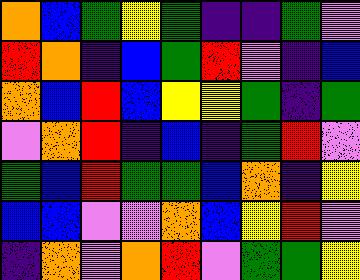[["orange", "blue", "green", "yellow", "green", "indigo", "indigo", "green", "violet"], ["red", "orange", "indigo", "blue", "green", "red", "violet", "indigo", "blue"], ["orange", "blue", "red", "blue", "yellow", "yellow", "green", "indigo", "green"], ["violet", "orange", "red", "indigo", "blue", "indigo", "green", "red", "violet"], ["green", "blue", "red", "green", "green", "blue", "orange", "indigo", "yellow"], ["blue", "blue", "violet", "violet", "orange", "blue", "yellow", "red", "violet"], ["indigo", "orange", "violet", "orange", "red", "violet", "green", "green", "yellow"]]